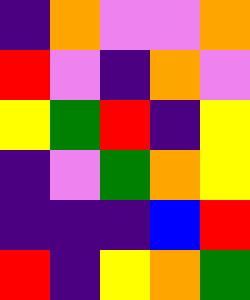[["indigo", "orange", "violet", "violet", "orange"], ["red", "violet", "indigo", "orange", "violet"], ["yellow", "green", "red", "indigo", "yellow"], ["indigo", "violet", "green", "orange", "yellow"], ["indigo", "indigo", "indigo", "blue", "red"], ["red", "indigo", "yellow", "orange", "green"]]